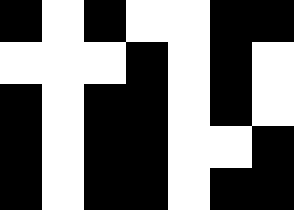[["black", "white", "black", "white", "white", "black", "black"], ["white", "white", "white", "black", "white", "black", "white"], ["black", "white", "black", "black", "white", "black", "white"], ["black", "white", "black", "black", "white", "white", "black"], ["black", "white", "black", "black", "white", "black", "black"]]